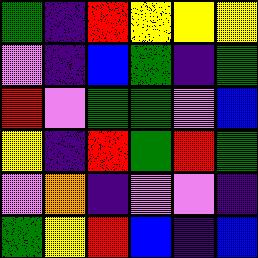[["green", "indigo", "red", "yellow", "yellow", "yellow"], ["violet", "indigo", "blue", "green", "indigo", "green"], ["red", "violet", "green", "green", "violet", "blue"], ["yellow", "indigo", "red", "green", "red", "green"], ["violet", "orange", "indigo", "violet", "violet", "indigo"], ["green", "yellow", "red", "blue", "indigo", "blue"]]